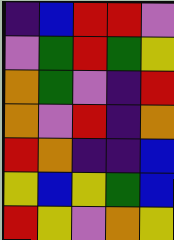[["indigo", "blue", "red", "red", "violet"], ["violet", "green", "red", "green", "yellow"], ["orange", "green", "violet", "indigo", "red"], ["orange", "violet", "red", "indigo", "orange"], ["red", "orange", "indigo", "indigo", "blue"], ["yellow", "blue", "yellow", "green", "blue"], ["red", "yellow", "violet", "orange", "yellow"]]